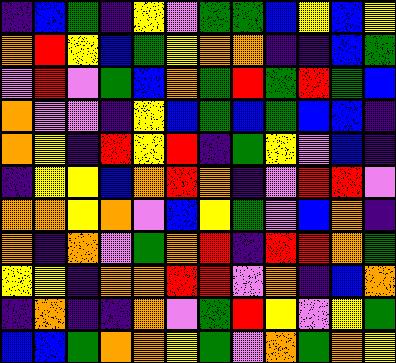[["indigo", "blue", "green", "indigo", "yellow", "violet", "green", "green", "blue", "yellow", "blue", "yellow"], ["orange", "red", "yellow", "blue", "green", "yellow", "orange", "orange", "indigo", "indigo", "blue", "green"], ["violet", "red", "violet", "green", "blue", "orange", "green", "red", "green", "red", "green", "blue"], ["orange", "violet", "violet", "indigo", "yellow", "blue", "green", "blue", "green", "blue", "blue", "indigo"], ["orange", "yellow", "indigo", "red", "yellow", "red", "indigo", "green", "yellow", "violet", "blue", "indigo"], ["indigo", "yellow", "yellow", "blue", "orange", "red", "orange", "indigo", "violet", "red", "red", "violet"], ["orange", "orange", "yellow", "orange", "violet", "blue", "yellow", "green", "violet", "blue", "orange", "indigo"], ["orange", "indigo", "orange", "violet", "green", "orange", "red", "indigo", "red", "red", "orange", "green"], ["yellow", "yellow", "indigo", "orange", "orange", "red", "red", "violet", "orange", "indigo", "blue", "orange"], ["indigo", "orange", "indigo", "indigo", "orange", "violet", "green", "red", "yellow", "violet", "yellow", "green"], ["blue", "blue", "green", "orange", "orange", "yellow", "green", "violet", "orange", "green", "orange", "yellow"]]